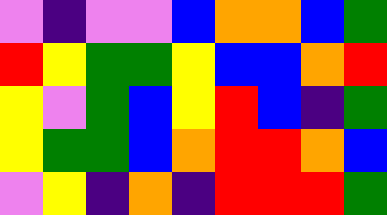[["violet", "indigo", "violet", "violet", "blue", "orange", "orange", "blue", "green"], ["red", "yellow", "green", "green", "yellow", "blue", "blue", "orange", "red"], ["yellow", "violet", "green", "blue", "yellow", "red", "blue", "indigo", "green"], ["yellow", "green", "green", "blue", "orange", "red", "red", "orange", "blue"], ["violet", "yellow", "indigo", "orange", "indigo", "red", "red", "red", "green"]]